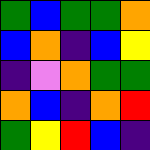[["green", "blue", "green", "green", "orange"], ["blue", "orange", "indigo", "blue", "yellow"], ["indigo", "violet", "orange", "green", "green"], ["orange", "blue", "indigo", "orange", "red"], ["green", "yellow", "red", "blue", "indigo"]]